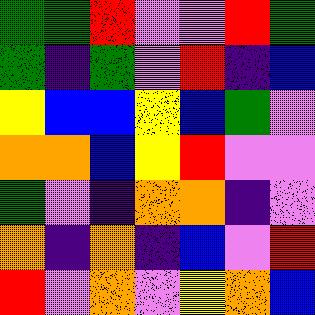[["green", "green", "red", "violet", "violet", "red", "green"], ["green", "indigo", "green", "violet", "red", "indigo", "blue"], ["yellow", "blue", "blue", "yellow", "blue", "green", "violet"], ["orange", "orange", "blue", "yellow", "red", "violet", "violet"], ["green", "violet", "indigo", "orange", "orange", "indigo", "violet"], ["orange", "indigo", "orange", "indigo", "blue", "violet", "red"], ["red", "violet", "orange", "violet", "yellow", "orange", "blue"]]